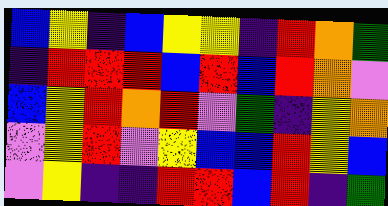[["blue", "yellow", "indigo", "blue", "yellow", "yellow", "indigo", "red", "orange", "green"], ["indigo", "red", "red", "red", "blue", "red", "blue", "red", "orange", "violet"], ["blue", "yellow", "red", "orange", "red", "violet", "green", "indigo", "yellow", "orange"], ["violet", "yellow", "red", "violet", "yellow", "blue", "blue", "red", "yellow", "blue"], ["violet", "yellow", "indigo", "indigo", "red", "red", "blue", "red", "indigo", "green"]]